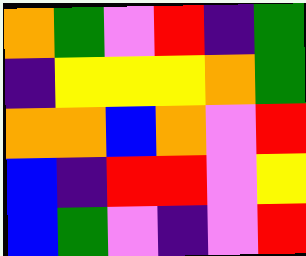[["orange", "green", "violet", "red", "indigo", "green"], ["indigo", "yellow", "yellow", "yellow", "orange", "green"], ["orange", "orange", "blue", "orange", "violet", "red"], ["blue", "indigo", "red", "red", "violet", "yellow"], ["blue", "green", "violet", "indigo", "violet", "red"]]